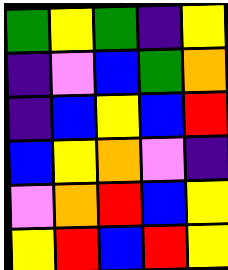[["green", "yellow", "green", "indigo", "yellow"], ["indigo", "violet", "blue", "green", "orange"], ["indigo", "blue", "yellow", "blue", "red"], ["blue", "yellow", "orange", "violet", "indigo"], ["violet", "orange", "red", "blue", "yellow"], ["yellow", "red", "blue", "red", "yellow"]]